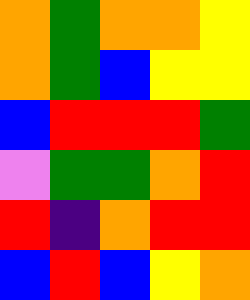[["orange", "green", "orange", "orange", "yellow"], ["orange", "green", "blue", "yellow", "yellow"], ["blue", "red", "red", "red", "green"], ["violet", "green", "green", "orange", "red"], ["red", "indigo", "orange", "red", "red"], ["blue", "red", "blue", "yellow", "orange"]]